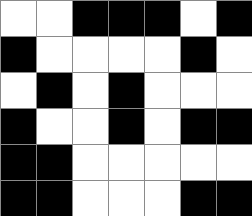[["white", "white", "black", "black", "black", "white", "black"], ["black", "white", "white", "white", "white", "black", "white"], ["white", "black", "white", "black", "white", "white", "white"], ["black", "white", "white", "black", "white", "black", "black"], ["black", "black", "white", "white", "white", "white", "white"], ["black", "black", "white", "white", "white", "black", "black"]]